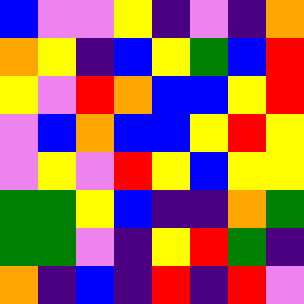[["blue", "violet", "violet", "yellow", "indigo", "violet", "indigo", "orange"], ["orange", "yellow", "indigo", "blue", "yellow", "green", "blue", "red"], ["yellow", "violet", "red", "orange", "blue", "blue", "yellow", "red"], ["violet", "blue", "orange", "blue", "blue", "yellow", "red", "yellow"], ["violet", "yellow", "violet", "red", "yellow", "blue", "yellow", "yellow"], ["green", "green", "yellow", "blue", "indigo", "indigo", "orange", "green"], ["green", "green", "violet", "indigo", "yellow", "red", "green", "indigo"], ["orange", "indigo", "blue", "indigo", "red", "indigo", "red", "violet"]]